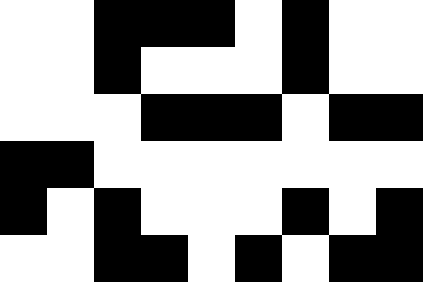[["white", "white", "black", "black", "black", "white", "black", "white", "white"], ["white", "white", "black", "white", "white", "white", "black", "white", "white"], ["white", "white", "white", "black", "black", "black", "white", "black", "black"], ["black", "black", "white", "white", "white", "white", "white", "white", "white"], ["black", "white", "black", "white", "white", "white", "black", "white", "black"], ["white", "white", "black", "black", "white", "black", "white", "black", "black"]]